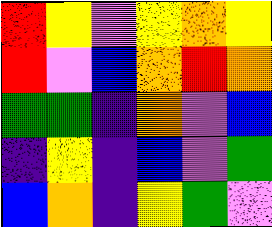[["red", "yellow", "violet", "yellow", "orange", "yellow"], ["red", "violet", "blue", "orange", "red", "orange"], ["green", "green", "indigo", "orange", "violet", "blue"], ["indigo", "yellow", "indigo", "blue", "violet", "green"], ["blue", "orange", "indigo", "yellow", "green", "violet"]]